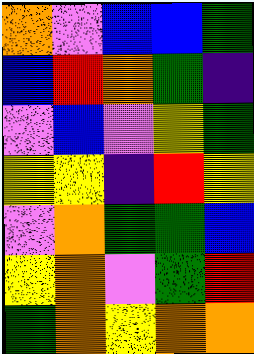[["orange", "violet", "blue", "blue", "green"], ["blue", "red", "orange", "green", "indigo"], ["violet", "blue", "violet", "yellow", "green"], ["yellow", "yellow", "indigo", "red", "yellow"], ["violet", "orange", "green", "green", "blue"], ["yellow", "orange", "violet", "green", "red"], ["green", "orange", "yellow", "orange", "orange"]]